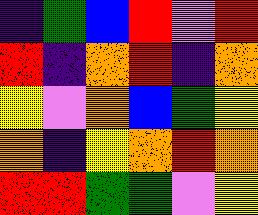[["indigo", "green", "blue", "red", "violet", "red"], ["red", "indigo", "orange", "red", "indigo", "orange"], ["yellow", "violet", "orange", "blue", "green", "yellow"], ["orange", "indigo", "yellow", "orange", "red", "orange"], ["red", "red", "green", "green", "violet", "yellow"]]